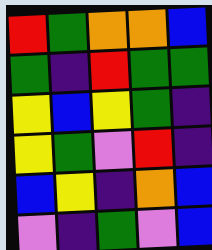[["red", "green", "orange", "orange", "blue"], ["green", "indigo", "red", "green", "green"], ["yellow", "blue", "yellow", "green", "indigo"], ["yellow", "green", "violet", "red", "indigo"], ["blue", "yellow", "indigo", "orange", "blue"], ["violet", "indigo", "green", "violet", "blue"]]